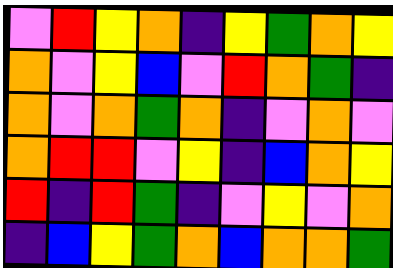[["violet", "red", "yellow", "orange", "indigo", "yellow", "green", "orange", "yellow"], ["orange", "violet", "yellow", "blue", "violet", "red", "orange", "green", "indigo"], ["orange", "violet", "orange", "green", "orange", "indigo", "violet", "orange", "violet"], ["orange", "red", "red", "violet", "yellow", "indigo", "blue", "orange", "yellow"], ["red", "indigo", "red", "green", "indigo", "violet", "yellow", "violet", "orange"], ["indigo", "blue", "yellow", "green", "orange", "blue", "orange", "orange", "green"]]